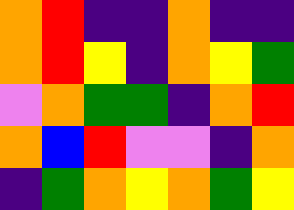[["orange", "red", "indigo", "indigo", "orange", "indigo", "indigo"], ["orange", "red", "yellow", "indigo", "orange", "yellow", "green"], ["violet", "orange", "green", "green", "indigo", "orange", "red"], ["orange", "blue", "red", "violet", "violet", "indigo", "orange"], ["indigo", "green", "orange", "yellow", "orange", "green", "yellow"]]